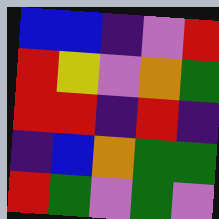[["blue", "blue", "indigo", "violet", "red"], ["red", "yellow", "violet", "orange", "green"], ["red", "red", "indigo", "red", "indigo"], ["indigo", "blue", "orange", "green", "green"], ["red", "green", "violet", "green", "violet"]]